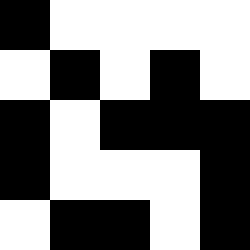[["black", "white", "white", "white", "white"], ["white", "black", "white", "black", "white"], ["black", "white", "black", "black", "black"], ["black", "white", "white", "white", "black"], ["white", "black", "black", "white", "black"]]